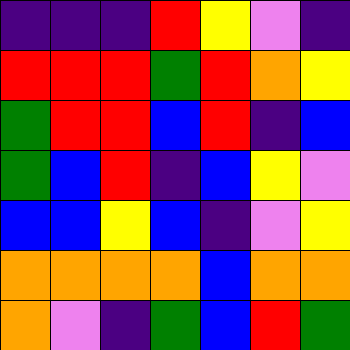[["indigo", "indigo", "indigo", "red", "yellow", "violet", "indigo"], ["red", "red", "red", "green", "red", "orange", "yellow"], ["green", "red", "red", "blue", "red", "indigo", "blue"], ["green", "blue", "red", "indigo", "blue", "yellow", "violet"], ["blue", "blue", "yellow", "blue", "indigo", "violet", "yellow"], ["orange", "orange", "orange", "orange", "blue", "orange", "orange"], ["orange", "violet", "indigo", "green", "blue", "red", "green"]]